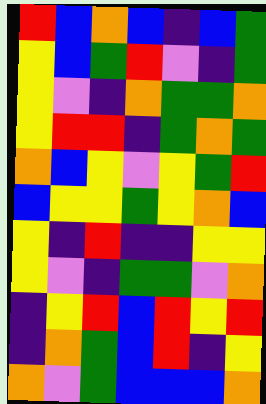[["red", "blue", "orange", "blue", "indigo", "blue", "green"], ["yellow", "blue", "green", "red", "violet", "indigo", "green"], ["yellow", "violet", "indigo", "orange", "green", "green", "orange"], ["yellow", "red", "red", "indigo", "green", "orange", "green"], ["orange", "blue", "yellow", "violet", "yellow", "green", "red"], ["blue", "yellow", "yellow", "green", "yellow", "orange", "blue"], ["yellow", "indigo", "red", "indigo", "indigo", "yellow", "yellow"], ["yellow", "violet", "indigo", "green", "green", "violet", "orange"], ["indigo", "yellow", "red", "blue", "red", "yellow", "red"], ["indigo", "orange", "green", "blue", "red", "indigo", "yellow"], ["orange", "violet", "green", "blue", "blue", "blue", "orange"]]